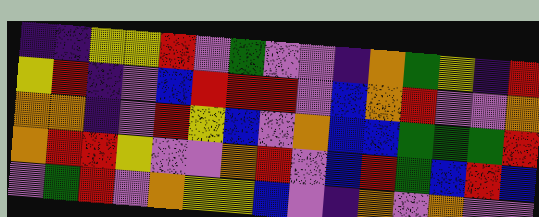[["indigo", "indigo", "yellow", "yellow", "red", "violet", "green", "violet", "violet", "indigo", "orange", "green", "yellow", "indigo", "red"], ["yellow", "red", "indigo", "violet", "blue", "red", "red", "red", "violet", "blue", "orange", "red", "violet", "violet", "orange"], ["orange", "orange", "indigo", "violet", "red", "yellow", "blue", "violet", "orange", "blue", "blue", "green", "green", "green", "red"], ["orange", "red", "red", "yellow", "violet", "violet", "orange", "red", "violet", "blue", "red", "green", "blue", "red", "blue"], ["violet", "green", "red", "violet", "orange", "yellow", "yellow", "blue", "violet", "indigo", "orange", "violet", "orange", "violet", "violet"]]